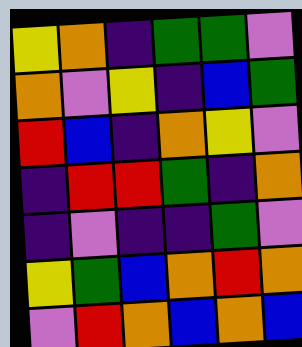[["yellow", "orange", "indigo", "green", "green", "violet"], ["orange", "violet", "yellow", "indigo", "blue", "green"], ["red", "blue", "indigo", "orange", "yellow", "violet"], ["indigo", "red", "red", "green", "indigo", "orange"], ["indigo", "violet", "indigo", "indigo", "green", "violet"], ["yellow", "green", "blue", "orange", "red", "orange"], ["violet", "red", "orange", "blue", "orange", "blue"]]